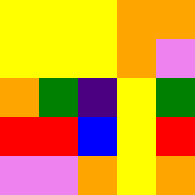[["yellow", "yellow", "yellow", "orange", "orange"], ["yellow", "yellow", "yellow", "orange", "violet"], ["orange", "green", "indigo", "yellow", "green"], ["red", "red", "blue", "yellow", "red"], ["violet", "violet", "orange", "yellow", "orange"]]